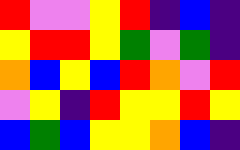[["red", "violet", "violet", "yellow", "red", "indigo", "blue", "indigo"], ["yellow", "red", "red", "yellow", "green", "violet", "green", "indigo"], ["orange", "blue", "yellow", "blue", "red", "orange", "violet", "red"], ["violet", "yellow", "indigo", "red", "yellow", "yellow", "red", "yellow"], ["blue", "green", "blue", "yellow", "yellow", "orange", "blue", "indigo"]]